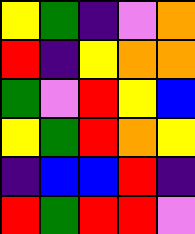[["yellow", "green", "indigo", "violet", "orange"], ["red", "indigo", "yellow", "orange", "orange"], ["green", "violet", "red", "yellow", "blue"], ["yellow", "green", "red", "orange", "yellow"], ["indigo", "blue", "blue", "red", "indigo"], ["red", "green", "red", "red", "violet"]]